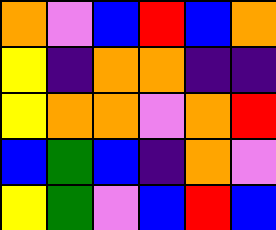[["orange", "violet", "blue", "red", "blue", "orange"], ["yellow", "indigo", "orange", "orange", "indigo", "indigo"], ["yellow", "orange", "orange", "violet", "orange", "red"], ["blue", "green", "blue", "indigo", "orange", "violet"], ["yellow", "green", "violet", "blue", "red", "blue"]]